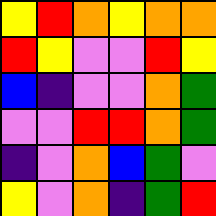[["yellow", "red", "orange", "yellow", "orange", "orange"], ["red", "yellow", "violet", "violet", "red", "yellow"], ["blue", "indigo", "violet", "violet", "orange", "green"], ["violet", "violet", "red", "red", "orange", "green"], ["indigo", "violet", "orange", "blue", "green", "violet"], ["yellow", "violet", "orange", "indigo", "green", "red"]]